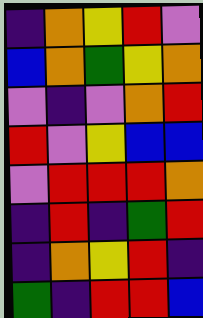[["indigo", "orange", "yellow", "red", "violet"], ["blue", "orange", "green", "yellow", "orange"], ["violet", "indigo", "violet", "orange", "red"], ["red", "violet", "yellow", "blue", "blue"], ["violet", "red", "red", "red", "orange"], ["indigo", "red", "indigo", "green", "red"], ["indigo", "orange", "yellow", "red", "indigo"], ["green", "indigo", "red", "red", "blue"]]